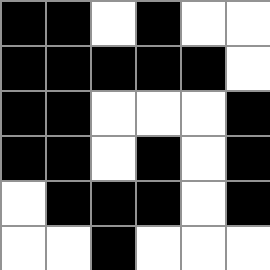[["black", "black", "white", "black", "white", "white"], ["black", "black", "black", "black", "black", "white"], ["black", "black", "white", "white", "white", "black"], ["black", "black", "white", "black", "white", "black"], ["white", "black", "black", "black", "white", "black"], ["white", "white", "black", "white", "white", "white"]]